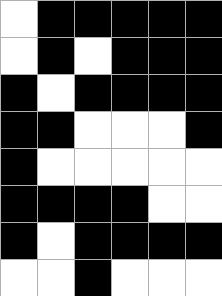[["white", "black", "black", "black", "black", "black"], ["white", "black", "white", "black", "black", "black"], ["black", "white", "black", "black", "black", "black"], ["black", "black", "white", "white", "white", "black"], ["black", "white", "white", "white", "white", "white"], ["black", "black", "black", "black", "white", "white"], ["black", "white", "black", "black", "black", "black"], ["white", "white", "black", "white", "white", "white"]]